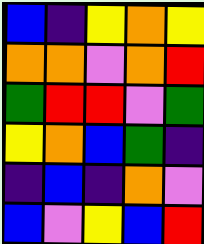[["blue", "indigo", "yellow", "orange", "yellow"], ["orange", "orange", "violet", "orange", "red"], ["green", "red", "red", "violet", "green"], ["yellow", "orange", "blue", "green", "indigo"], ["indigo", "blue", "indigo", "orange", "violet"], ["blue", "violet", "yellow", "blue", "red"]]